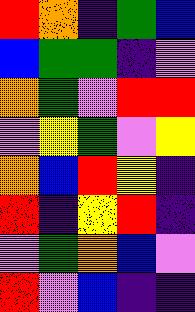[["red", "orange", "indigo", "green", "blue"], ["blue", "green", "green", "indigo", "violet"], ["orange", "green", "violet", "red", "red"], ["violet", "yellow", "green", "violet", "yellow"], ["orange", "blue", "red", "yellow", "indigo"], ["red", "indigo", "yellow", "red", "indigo"], ["violet", "green", "orange", "blue", "violet"], ["red", "violet", "blue", "indigo", "indigo"]]